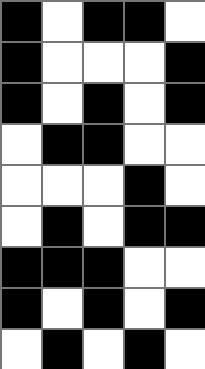[["black", "white", "black", "black", "white"], ["black", "white", "white", "white", "black"], ["black", "white", "black", "white", "black"], ["white", "black", "black", "white", "white"], ["white", "white", "white", "black", "white"], ["white", "black", "white", "black", "black"], ["black", "black", "black", "white", "white"], ["black", "white", "black", "white", "black"], ["white", "black", "white", "black", "white"]]